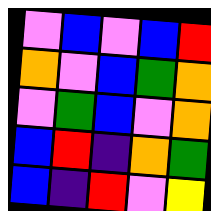[["violet", "blue", "violet", "blue", "red"], ["orange", "violet", "blue", "green", "orange"], ["violet", "green", "blue", "violet", "orange"], ["blue", "red", "indigo", "orange", "green"], ["blue", "indigo", "red", "violet", "yellow"]]